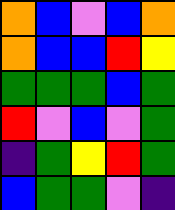[["orange", "blue", "violet", "blue", "orange"], ["orange", "blue", "blue", "red", "yellow"], ["green", "green", "green", "blue", "green"], ["red", "violet", "blue", "violet", "green"], ["indigo", "green", "yellow", "red", "green"], ["blue", "green", "green", "violet", "indigo"]]